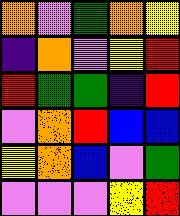[["orange", "violet", "green", "orange", "yellow"], ["indigo", "orange", "violet", "yellow", "red"], ["red", "green", "green", "indigo", "red"], ["violet", "orange", "red", "blue", "blue"], ["yellow", "orange", "blue", "violet", "green"], ["violet", "violet", "violet", "yellow", "red"]]